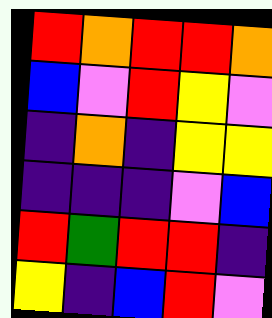[["red", "orange", "red", "red", "orange"], ["blue", "violet", "red", "yellow", "violet"], ["indigo", "orange", "indigo", "yellow", "yellow"], ["indigo", "indigo", "indigo", "violet", "blue"], ["red", "green", "red", "red", "indigo"], ["yellow", "indigo", "blue", "red", "violet"]]